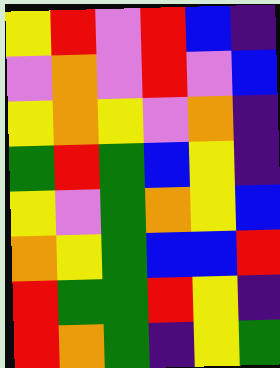[["yellow", "red", "violet", "red", "blue", "indigo"], ["violet", "orange", "violet", "red", "violet", "blue"], ["yellow", "orange", "yellow", "violet", "orange", "indigo"], ["green", "red", "green", "blue", "yellow", "indigo"], ["yellow", "violet", "green", "orange", "yellow", "blue"], ["orange", "yellow", "green", "blue", "blue", "red"], ["red", "green", "green", "red", "yellow", "indigo"], ["red", "orange", "green", "indigo", "yellow", "green"]]